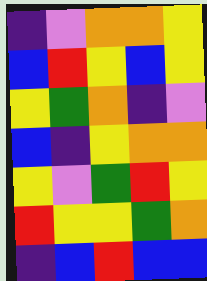[["indigo", "violet", "orange", "orange", "yellow"], ["blue", "red", "yellow", "blue", "yellow"], ["yellow", "green", "orange", "indigo", "violet"], ["blue", "indigo", "yellow", "orange", "orange"], ["yellow", "violet", "green", "red", "yellow"], ["red", "yellow", "yellow", "green", "orange"], ["indigo", "blue", "red", "blue", "blue"]]